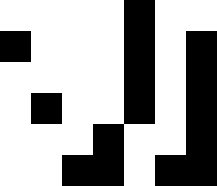[["white", "white", "white", "white", "black", "white", "white"], ["black", "white", "white", "white", "black", "white", "black"], ["white", "white", "white", "white", "black", "white", "black"], ["white", "black", "white", "white", "black", "white", "black"], ["white", "white", "white", "black", "white", "white", "black"], ["white", "white", "black", "black", "white", "black", "black"]]